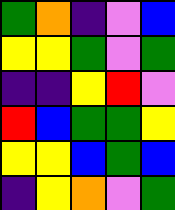[["green", "orange", "indigo", "violet", "blue"], ["yellow", "yellow", "green", "violet", "green"], ["indigo", "indigo", "yellow", "red", "violet"], ["red", "blue", "green", "green", "yellow"], ["yellow", "yellow", "blue", "green", "blue"], ["indigo", "yellow", "orange", "violet", "green"]]